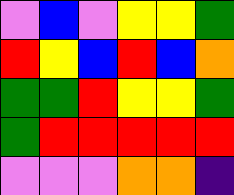[["violet", "blue", "violet", "yellow", "yellow", "green"], ["red", "yellow", "blue", "red", "blue", "orange"], ["green", "green", "red", "yellow", "yellow", "green"], ["green", "red", "red", "red", "red", "red"], ["violet", "violet", "violet", "orange", "orange", "indigo"]]